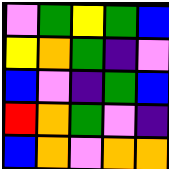[["violet", "green", "yellow", "green", "blue"], ["yellow", "orange", "green", "indigo", "violet"], ["blue", "violet", "indigo", "green", "blue"], ["red", "orange", "green", "violet", "indigo"], ["blue", "orange", "violet", "orange", "orange"]]